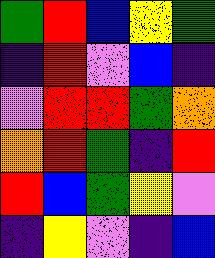[["green", "red", "blue", "yellow", "green"], ["indigo", "red", "violet", "blue", "indigo"], ["violet", "red", "red", "green", "orange"], ["orange", "red", "green", "indigo", "red"], ["red", "blue", "green", "yellow", "violet"], ["indigo", "yellow", "violet", "indigo", "blue"]]